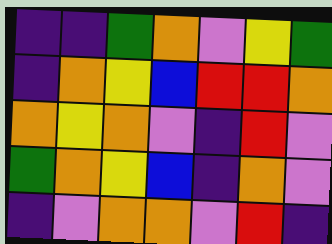[["indigo", "indigo", "green", "orange", "violet", "yellow", "green"], ["indigo", "orange", "yellow", "blue", "red", "red", "orange"], ["orange", "yellow", "orange", "violet", "indigo", "red", "violet"], ["green", "orange", "yellow", "blue", "indigo", "orange", "violet"], ["indigo", "violet", "orange", "orange", "violet", "red", "indigo"]]